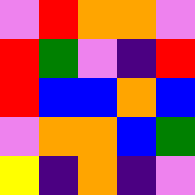[["violet", "red", "orange", "orange", "violet"], ["red", "green", "violet", "indigo", "red"], ["red", "blue", "blue", "orange", "blue"], ["violet", "orange", "orange", "blue", "green"], ["yellow", "indigo", "orange", "indigo", "violet"]]